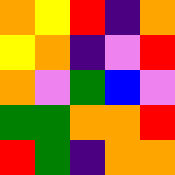[["orange", "yellow", "red", "indigo", "orange"], ["yellow", "orange", "indigo", "violet", "red"], ["orange", "violet", "green", "blue", "violet"], ["green", "green", "orange", "orange", "red"], ["red", "green", "indigo", "orange", "orange"]]